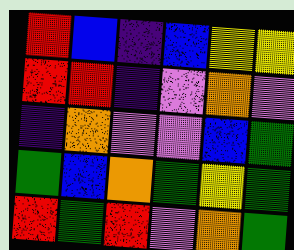[["red", "blue", "indigo", "blue", "yellow", "yellow"], ["red", "red", "indigo", "violet", "orange", "violet"], ["indigo", "orange", "violet", "violet", "blue", "green"], ["green", "blue", "orange", "green", "yellow", "green"], ["red", "green", "red", "violet", "orange", "green"]]